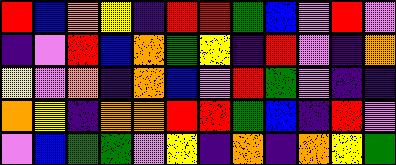[["red", "blue", "orange", "yellow", "indigo", "red", "red", "green", "blue", "violet", "red", "violet"], ["indigo", "violet", "red", "blue", "orange", "green", "yellow", "indigo", "red", "violet", "indigo", "orange"], ["yellow", "violet", "orange", "indigo", "orange", "blue", "violet", "red", "green", "violet", "indigo", "indigo"], ["orange", "yellow", "indigo", "orange", "orange", "red", "red", "green", "blue", "indigo", "red", "violet"], ["violet", "blue", "green", "green", "violet", "yellow", "indigo", "orange", "indigo", "orange", "yellow", "green"]]